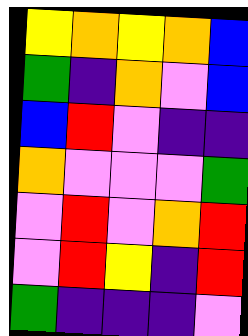[["yellow", "orange", "yellow", "orange", "blue"], ["green", "indigo", "orange", "violet", "blue"], ["blue", "red", "violet", "indigo", "indigo"], ["orange", "violet", "violet", "violet", "green"], ["violet", "red", "violet", "orange", "red"], ["violet", "red", "yellow", "indigo", "red"], ["green", "indigo", "indigo", "indigo", "violet"]]